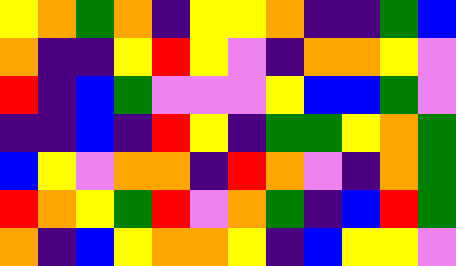[["yellow", "orange", "green", "orange", "indigo", "yellow", "yellow", "orange", "indigo", "indigo", "green", "blue"], ["orange", "indigo", "indigo", "yellow", "red", "yellow", "violet", "indigo", "orange", "orange", "yellow", "violet"], ["red", "indigo", "blue", "green", "violet", "violet", "violet", "yellow", "blue", "blue", "green", "violet"], ["indigo", "indigo", "blue", "indigo", "red", "yellow", "indigo", "green", "green", "yellow", "orange", "green"], ["blue", "yellow", "violet", "orange", "orange", "indigo", "red", "orange", "violet", "indigo", "orange", "green"], ["red", "orange", "yellow", "green", "red", "violet", "orange", "green", "indigo", "blue", "red", "green"], ["orange", "indigo", "blue", "yellow", "orange", "orange", "yellow", "indigo", "blue", "yellow", "yellow", "violet"]]